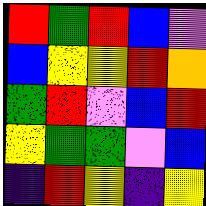[["red", "green", "red", "blue", "violet"], ["blue", "yellow", "yellow", "red", "orange"], ["green", "red", "violet", "blue", "red"], ["yellow", "green", "green", "violet", "blue"], ["indigo", "red", "yellow", "indigo", "yellow"]]